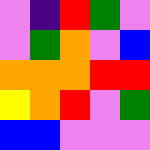[["violet", "indigo", "red", "green", "violet"], ["violet", "green", "orange", "violet", "blue"], ["orange", "orange", "orange", "red", "red"], ["yellow", "orange", "red", "violet", "green"], ["blue", "blue", "violet", "violet", "violet"]]